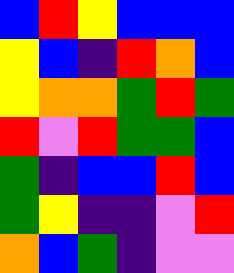[["blue", "red", "yellow", "blue", "blue", "blue"], ["yellow", "blue", "indigo", "red", "orange", "blue"], ["yellow", "orange", "orange", "green", "red", "green"], ["red", "violet", "red", "green", "green", "blue"], ["green", "indigo", "blue", "blue", "red", "blue"], ["green", "yellow", "indigo", "indigo", "violet", "red"], ["orange", "blue", "green", "indigo", "violet", "violet"]]